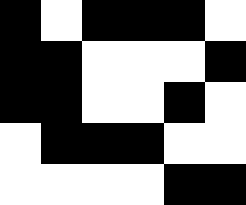[["black", "white", "black", "black", "black", "white"], ["black", "black", "white", "white", "white", "black"], ["black", "black", "white", "white", "black", "white"], ["white", "black", "black", "black", "white", "white"], ["white", "white", "white", "white", "black", "black"]]